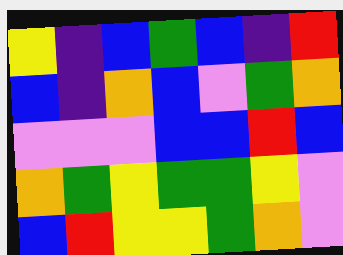[["yellow", "indigo", "blue", "green", "blue", "indigo", "red"], ["blue", "indigo", "orange", "blue", "violet", "green", "orange"], ["violet", "violet", "violet", "blue", "blue", "red", "blue"], ["orange", "green", "yellow", "green", "green", "yellow", "violet"], ["blue", "red", "yellow", "yellow", "green", "orange", "violet"]]